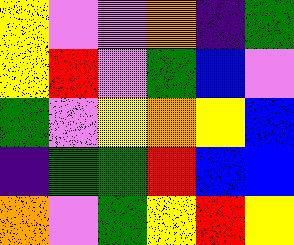[["yellow", "violet", "violet", "orange", "indigo", "green"], ["yellow", "red", "violet", "green", "blue", "violet"], ["green", "violet", "yellow", "orange", "yellow", "blue"], ["indigo", "green", "green", "red", "blue", "blue"], ["orange", "violet", "green", "yellow", "red", "yellow"]]